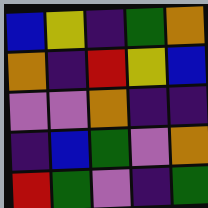[["blue", "yellow", "indigo", "green", "orange"], ["orange", "indigo", "red", "yellow", "blue"], ["violet", "violet", "orange", "indigo", "indigo"], ["indigo", "blue", "green", "violet", "orange"], ["red", "green", "violet", "indigo", "green"]]